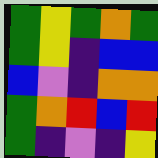[["green", "yellow", "green", "orange", "green"], ["green", "yellow", "indigo", "blue", "blue"], ["blue", "violet", "indigo", "orange", "orange"], ["green", "orange", "red", "blue", "red"], ["green", "indigo", "violet", "indigo", "yellow"]]